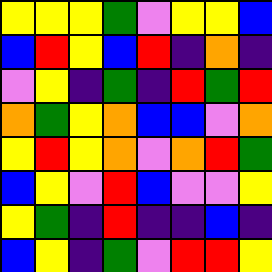[["yellow", "yellow", "yellow", "green", "violet", "yellow", "yellow", "blue"], ["blue", "red", "yellow", "blue", "red", "indigo", "orange", "indigo"], ["violet", "yellow", "indigo", "green", "indigo", "red", "green", "red"], ["orange", "green", "yellow", "orange", "blue", "blue", "violet", "orange"], ["yellow", "red", "yellow", "orange", "violet", "orange", "red", "green"], ["blue", "yellow", "violet", "red", "blue", "violet", "violet", "yellow"], ["yellow", "green", "indigo", "red", "indigo", "indigo", "blue", "indigo"], ["blue", "yellow", "indigo", "green", "violet", "red", "red", "yellow"]]